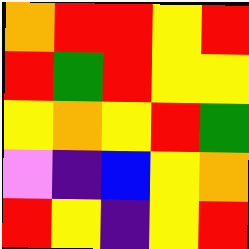[["orange", "red", "red", "yellow", "red"], ["red", "green", "red", "yellow", "yellow"], ["yellow", "orange", "yellow", "red", "green"], ["violet", "indigo", "blue", "yellow", "orange"], ["red", "yellow", "indigo", "yellow", "red"]]